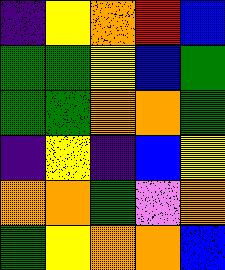[["indigo", "yellow", "orange", "red", "blue"], ["green", "green", "yellow", "blue", "green"], ["green", "green", "orange", "orange", "green"], ["indigo", "yellow", "indigo", "blue", "yellow"], ["orange", "orange", "green", "violet", "orange"], ["green", "yellow", "orange", "orange", "blue"]]